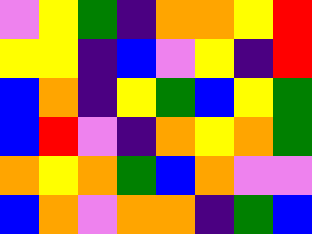[["violet", "yellow", "green", "indigo", "orange", "orange", "yellow", "red"], ["yellow", "yellow", "indigo", "blue", "violet", "yellow", "indigo", "red"], ["blue", "orange", "indigo", "yellow", "green", "blue", "yellow", "green"], ["blue", "red", "violet", "indigo", "orange", "yellow", "orange", "green"], ["orange", "yellow", "orange", "green", "blue", "orange", "violet", "violet"], ["blue", "orange", "violet", "orange", "orange", "indigo", "green", "blue"]]